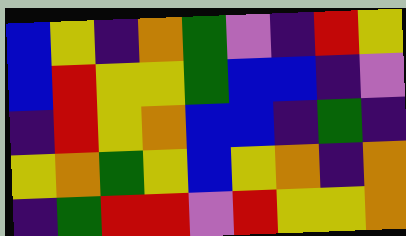[["blue", "yellow", "indigo", "orange", "green", "violet", "indigo", "red", "yellow"], ["blue", "red", "yellow", "yellow", "green", "blue", "blue", "indigo", "violet"], ["indigo", "red", "yellow", "orange", "blue", "blue", "indigo", "green", "indigo"], ["yellow", "orange", "green", "yellow", "blue", "yellow", "orange", "indigo", "orange"], ["indigo", "green", "red", "red", "violet", "red", "yellow", "yellow", "orange"]]